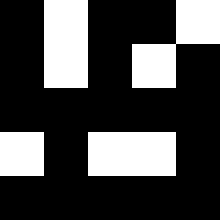[["black", "white", "black", "black", "white"], ["black", "white", "black", "white", "black"], ["black", "black", "black", "black", "black"], ["white", "black", "white", "white", "black"], ["black", "black", "black", "black", "black"]]